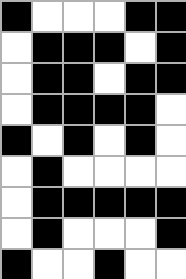[["black", "white", "white", "white", "black", "black"], ["white", "black", "black", "black", "white", "black"], ["white", "black", "black", "white", "black", "black"], ["white", "black", "black", "black", "black", "white"], ["black", "white", "black", "white", "black", "white"], ["white", "black", "white", "white", "white", "white"], ["white", "black", "black", "black", "black", "black"], ["white", "black", "white", "white", "white", "black"], ["black", "white", "white", "black", "white", "white"]]